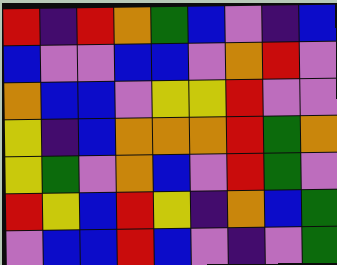[["red", "indigo", "red", "orange", "green", "blue", "violet", "indigo", "blue"], ["blue", "violet", "violet", "blue", "blue", "violet", "orange", "red", "violet"], ["orange", "blue", "blue", "violet", "yellow", "yellow", "red", "violet", "violet"], ["yellow", "indigo", "blue", "orange", "orange", "orange", "red", "green", "orange"], ["yellow", "green", "violet", "orange", "blue", "violet", "red", "green", "violet"], ["red", "yellow", "blue", "red", "yellow", "indigo", "orange", "blue", "green"], ["violet", "blue", "blue", "red", "blue", "violet", "indigo", "violet", "green"]]